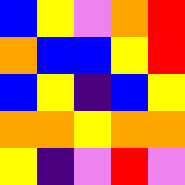[["blue", "yellow", "violet", "orange", "red"], ["orange", "blue", "blue", "yellow", "red"], ["blue", "yellow", "indigo", "blue", "yellow"], ["orange", "orange", "yellow", "orange", "orange"], ["yellow", "indigo", "violet", "red", "violet"]]